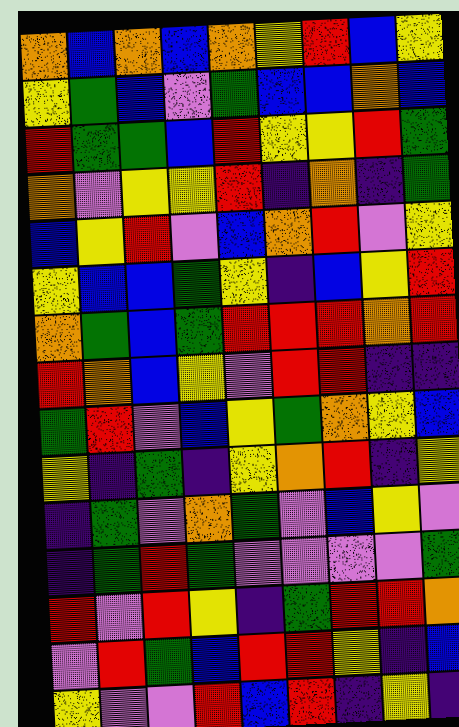[["orange", "blue", "orange", "blue", "orange", "yellow", "red", "blue", "yellow"], ["yellow", "green", "blue", "violet", "green", "blue", "blue", "orange", "blue"], ["red", "green", "green", "blue", "red", "yellow", "yellow", "red", "green"], ["orange", "violet", "yellow", "yellow", "red", "indigo", "orange", "indigo", "green"], ["blue", "yellow", "red", "violet", "blue", "orange", "red", "violet", "yellow"], ["yellow", "blue", "blue", "green", "yellow", "indigo", "blue", "yellow", "red"], ["orange", "green", "blue", "green", "red", "red", "red", "orange", "red"], ["red", "orange", "blue", "yellow", "violet", "red", "red", "indigo", "indigo"], ["green", "red", "violet", "blue", "yellow", "green", "orange", "yellow", "blue"], ["yellow", "indigo", "green", "indigo", "yellow", "orange", "red", "indigo", "yellow"], ["indigo", "green", "violet", "orange", "green", "violet", "blue", "yellow", "violet"], ["indigo", "green", "red", "green", "violet", "violet", "violet", "violet", "green"], ["red", "violet", "red", "yellow", "indigo", "green", "red", "red", "orange"], ["violet", "red", "green", "blue", "red", "red", "yellow", "indigo", "blue"], ["yellow", "violet", "violet", "red", "blue", "red", "indigo", "yellow", "indigo"]]